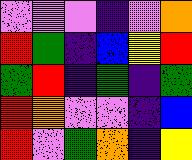[["violet", "violet", "violet", "indigo", "violet", "orange"], ["red", "green", "indigo", "blue", "yellow", "red"], ["green", "red", "indigo", "green", "indigo", "green"], ["red", "orange", "violet", "violet", "indigo", "blue"], ["red", "violet", "green", "orange", "indigo", "yellow"]]